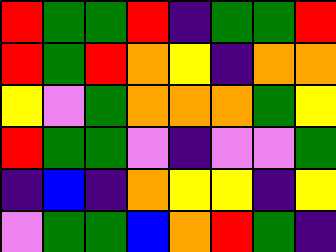[["red", "green", "green", "red", "indigo", "green", "green", "red"], ["red", "green", "red", "orange", "yellow", "indigo", "orange", "orange"], ["yellow", "violet", "green", "orange", "orange", "orange", "green", "yellow"], ["red", "green", "green", "violet", "indigo", "violet", "violet", "green"], ["indigo", "blue", "indigo", "orange", "yellow", "yellow", "indigo", "yellow"], ["violet", "green", "green", "blue", "orange", "red", "green", "indigo"]]